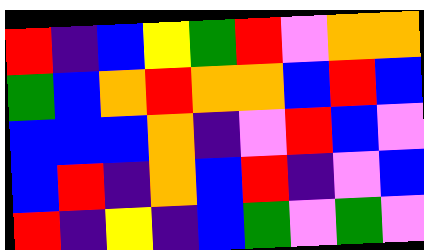[["red", "indigo", "blue", "yellow", "green", "red", "violet", "orange", "orange"], ["green", "blue", "orange", "red", "orange", "orange", "blue", "red", "blue"], ["blue", "blue", "blue", "orange", "indigo", "violet", "red", "blue", "violet"], ["blue", "red", "indigo", "orange", "blue", "red", "indigo", "violet", "blue"], ["red", "indigo", "yellow", "indigo", "blue", "green", "violet", "green", "violet"]]